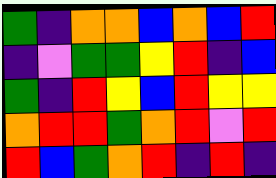[["green", "indigo", "orange", "orange", "blue", "orange", "blue", "red"], ["indigo", "violet", "green", "green", "yellow", "red", "indigo", "blue"], ["green", "indigo", "red", "yellow", "blue", "red", "yellow", "yellow"], ["orange", "red", "red", "green", "orange", "red", "violet", "red"], ["red", "blue", "green", "orange", "red", "indigo", "red", "indigo"]]